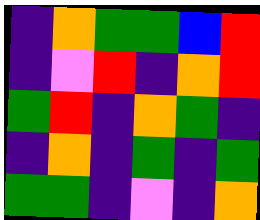[["indigo", "orange", "green", "green", "blue", "red"], ["indigo", "violet", "red", "indigo", "orange", "red"], ["green", "red", "indigo", "orange", "green", "indigo"], ["indigo", "orange", "indigo", "green", "indigo", "green"], ["green", "green", "indigo", "violet", "indigo", "orange"]]